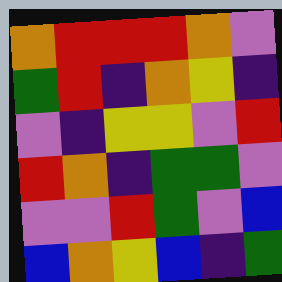[["orange", "red", "red", "red", "orange", "violet"], ["green", "red", "indigo", "orange", "yellow", "indigo"], ["violet", "indigo", "yellow", "yellow", "violet", "red"], ["red", "orange", "indigo", "green", "green", "violet"], ["violet", "violet", "red", "green", "violet", "blue"], ["blue", "orange", "yellow", "blue", "indigo", "green"]]